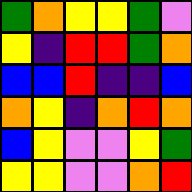[["green", "orange", "yellow", "yellow", "green", "violet"], ["yellow", "indigo", "red", "red", "green", "orange"], ["blue", "blue", "red", "indigo", "indigo", "blue"], ["orange", "yellow", "indigo", "orange", "red", "orange"], ["blue", "yellow", "violet", "violet", "yellow", "green"], ["yellow", "yellow", "violet", "violet", "orange", "red"]]